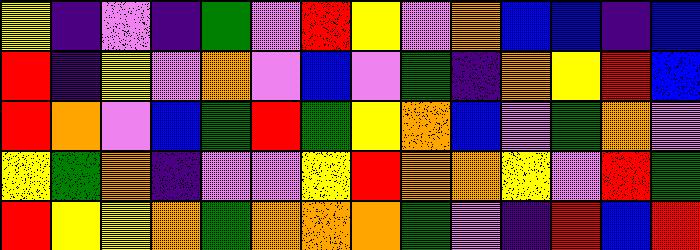[["yellow", "indigo", "violet", "indigo", "green", "violet", "red", "yellow", "violet", "orange", "blue", "blue", "indigo", "blue"], ["red", "indigo", "yellow", "violet", "orange", "violet", "blue", "violet", "green", "indigo", "orange", "yellow", "red", "blue"], ["red", "orange", "violet", "blue", "green", "red", "green", "yellow", "orange", "blue", "violet", "green", "orange", "violet"], ["yellow", "green", "orange", "indigo", "violet", "violet", "yellow", "red", "orange", "orange", "yellow", "violet", "red", "green"], ["red", "yellow", "yellow", "orange", "green", "orange", "orange", "orange", "green", "violet", "indigo", "red", "blue", "red"]]